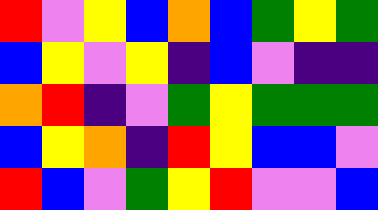[["red", "violet", "yellow", "blue", "orange", "blue", "green", "yellow", "green"], ["blue", "yellow", "violet", "yellow", "indigo", "blue", "violet", "indigo", "indigo"], ["orange", "red", "indigo", "violet", "green", "yellow", "green", "green", "green"], ["blue", "yellow", "orange", "indigo", "red", "yellow", "blue", "blue", "violet"], ["red", "blue", "violet", "green", "yellow", "red", "violet", "violet", "blue"]]